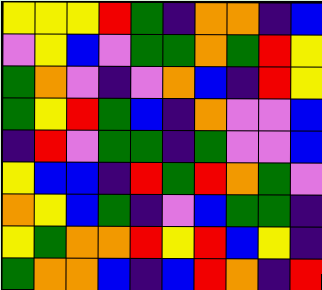[["yellow", "yellow", "yellow", "red", "green", "indigo", "orange", "orange", "indigo", "blue"], ["violet", "yellow", "blue", "violet", "green", "green", "orange", "green", "red", "yellow"], ["green", "orange", "violet", "indigo", "violet", "orange", "blue", "indigo", "red", "yellow"], ["green", "yellow", "red", "green", "blue", "indigo", "orange", "violet", "violet", "blue"], ["indigo", "red", "violet", "green", "green", "indigo", "green", "violet", "violet", "blue"], ["yellow", "blue", "blue", "indigo", "red", "green", "red", "orange", "green", "violet"], ["orange", "yellow", "blue", "green", "indigo", "violet", "blue", "green", "green", "indigo"], ["yellow", "green", "orange", "orange", "red", "yellow", "red", "blue", "yellow", "indigo"], ["green", "orange", "orange", "blue", "indigo", "blue", "red", "orange", "indigo", "red"]]